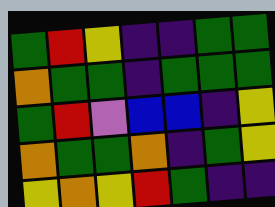[["green", "red", "yellow", "indigo", "indigo", "green", "green"], ["orange", "green", "green", "indigo", "green", "green", "green"], ["green", "red", "violet", "blue", "blue", "indigo", "yellow"], ["orange", "green", "green", "orange", "indigo", "green", "yellow"], ["yellow", "orange", "yellow", "red", "green", "indigo", "indigo"]]